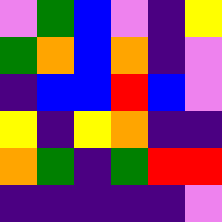[["violet", "green", "blue", "violet", "indigo", "yellow"], ["green", "orange", "blue", "orange", "indigo", "violet"], ["indigo", "blue", "blue", "red", "blue", "violet"], ["yellow", "indigo", "yellow", "orange", "indigo", "indigo"], ["orange", "green", "indigo", "green", "red", "red"], ["indigo", "indigo", "indigo", "indigo", "indigo", "violet"]]